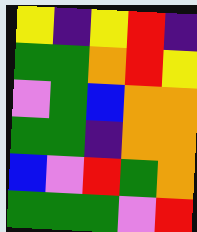[["yellow", "indigo", "yellow", "red", "indigo"], ["green", "green", "orange", "red", "yellow"], ["violet", "green", "blue", "orange", "orange"], ["green", "green", "indigo", "orange", "orange"], ["blue", "violet", "red", "green", "orange"], ["green", "green", "green", "violet", "red"]]